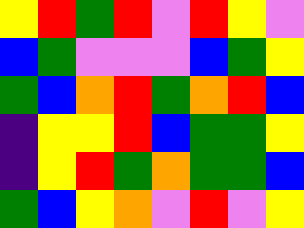[["yellow", "red", "green", "red", "violet", "red", "yellow", "violet"], ["blue", "green", "violet", "violet", "violet", "blue", "green", "yellow"], ["green", "blue", "orange", "red", "green", "orange", "red", "blue"], ["indigo", "yellow", "yellow", "red", "blue", "green", "green", "yellow"], ["indigo", "yellow", "red", "green", "orange", "green", "green", "blue"], ["green", "blue", "yellow", "orange", "violet", "red", "violet", "yellow"]]